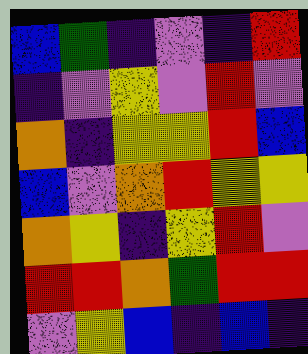[["blue", "green", "indigo", "violet", "indigo", "red"], ["indigo", "violet", "yellow", "violet", "red", "violet"], ["orange", "indigo", "yellow", "yellow", "red", "blue"], ["blue", "violet", "orange", "red", "yellow", "yellow"], ["orange", "yellow", "indigo", "yellow", "red", "violet"], ["red", "red", "orange", "green", "red", "red"], ["violet", "yellow", "blue", "indigo", "blue", "indigo"]]